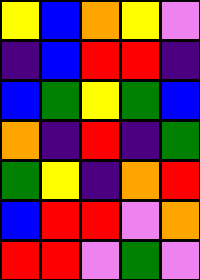[["yellow", "blue", "orange", "yellow", "violet"], ["indigo", "blue", "red", "red", "indigo"], ["blue", "green", "yellow", "green", "blue"], ["orange", "indigo", "red", "indigo", "green"], ["green", "yellow", "indigo", "orange", "red"], ["blue", "red", "red", "violet", "orange"], ["red", "red", "violet", "green", "violet"]]